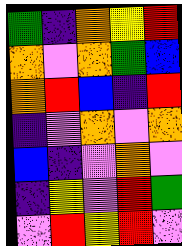[["green", "indigo", "orange", "yellow", "red"], ["orange", "violet", "orange", "green", "blue"], ["orange", "red", "blue", "indigo", "red"], ["indigo", "violet", "orange", "violet", "orange"], ["blue", "indigo", "violet", "orange", "violet"], ["indigo", "yellow", "violet", "red", "green"], ["violet", "red", "yellow", "red", "violet"]]